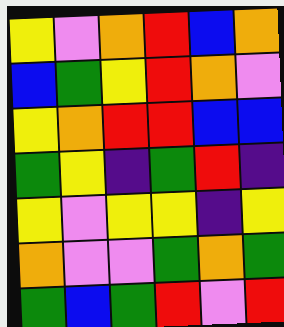[["yellow", "violet", "orange", "red", "blue", "orange"], ["blue", "green", "yellow", "red", "orange", "violet"], ["yellow", "orange", "red", "red", "blue", "blue"], ["green", "yellow", "indigo", "green", "red", "indigo"], ["yellow", "violet", "yellow", "yellow", "indigo", "yellow"], ["orange", "violet", "violet", "green", "orange", "green"], ["green", "blue", "green", "red", "violet", "red"]]